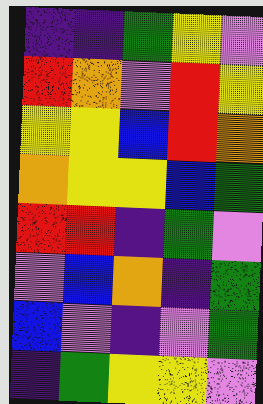[["indigo", "indigo", "green", "yellow", "violet"], ["red", "orange", "violet", "red", "yellow"], ["yellow", "yellow", "blue", "red", "orange"], ["orange", "yellow", "yellow", "blue", "green"], ["red", "red", "indigo", "green", "violet"], ["violet", "blue", "orange", "indigo", "green"], ["blue", "violet", "indigo", "violet", "green"], ["indigo", "green", "yellow", "yellow", "violet"]]